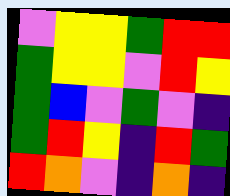[["violet", "yellow", "yellow", "green", "red", "red"], ["green", "yellow", "yellow", "violet", "red", "yellow"], ["green", "blue", "violet", "green", "violet", "indigo"], ["green", "red", "yellow", "indigo", "red", "green"], ["red", "orange", "violet", "indigo", "orange", "indigo"]]